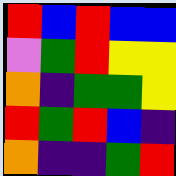[["red", "blue", "red", "blue", "blue"], ["violet", "green", "red", "yellow", "yellow"], ["orange", "indigo", "green", "green", "yellow"], ["red", "green", "red", "blue", "indigo"], ["orange", "indigo", "indigo", "green", "red"]]